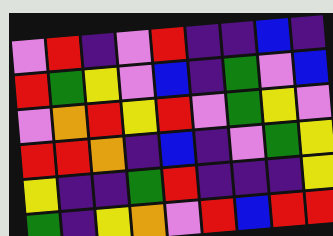[["violet", "red", "indigo", "violet", "red", "indigo", "indigo", "blue", "indigo"], ["red", "green", "yellow", "violet", "blue", "indigo", "green", "violet", "blue"], ["violet", "orange", "red", "yellow", "red", "violet", "green", "yellow", "violet"], ["red", "red", "orange", "indigo", "blue", "indigo", "violet", "green", "yellow"], ["yellow", "indigo", "indigo", "green", "red", "indigo", "indigo", "indigo", "yellow"], ["green", "indigo", "yellow", "orange", "violet", "red", "blue", "red", "red"]]